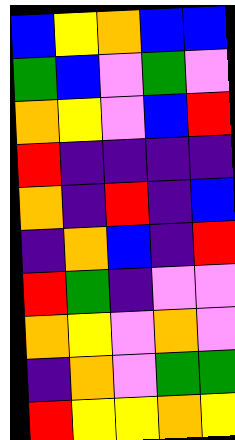[["blue", "yellow", "orange", "blue", "blue"], ["green", "blue", "violet", "green", "violet"], ["orange", "yellow", "violet", "blue", "red"], ["red", "indigo", "indigo", "indigo", "indigo"], ["orange", "indigo", "red", "indigo", "blue"], ["indigo", "orange", "blue", "indigo", "red"], ["red", "green", "indigo", "violet", "violet"], ["orange", "yellow", "violet", "orange", "violet"], ["indigo", "orange", "violet", "green", "green"], ["red", "yellow", "yellow", "orange", "yellow"]]